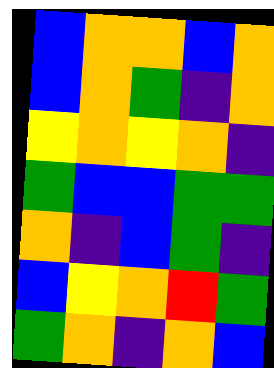[["blue", "orange", "orange", "blue", "orange"], ["blue", "orange", "green", "indigo", "orange"], ["yellow", "orange", "yellow", "orange", "indigo"], ["green", "blue", "blue", "green", "green"], ["orange", "indigo", "blue", "green", "indigo"], ["blue", "yellow", "orange", "red", "green"], ["green", "orange", "indigo", "orange", "blue"]]